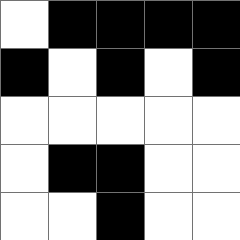[["white", "black", "black", "black", "black"], ["black", "white", "black", "white", "black"], ["white", "white", "white", "white", "white"], ["white", "black", "black", "white", "white"], ["white", "white", "black", "white", "white"]]